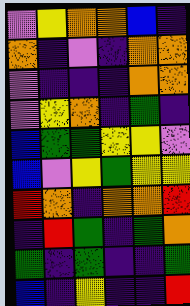[["violet", "yellow", "orange", "orange", "blue", "indigo"], ["orange", "indigo", "violet", "indigo", "orange", "orange"], ["violet", "indigo", "indigo", "indigo", "orange", "orange"], ["violet", "yellow", "orange", "indigo", "green", "indigo"], ["blue", "green", "green", "yellow", "yellow", "violet"], ["blue", "violet", "yellow", "green", "yellow", "yellow"], ["red", "orange", "indigo", "orange", "orange", "red"], ["indigo", "red", "green", "indigo", "green", "orange"], ["green", "indigo", "green", "indigo", "indigo", "green"], ["blue", "indigo", "yellow", "indigo", "indigo", "red"]]